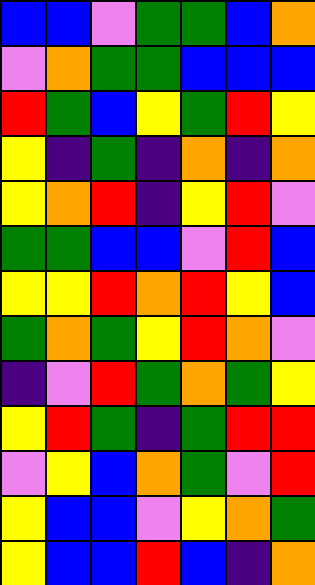[["blue", "blue", "violet", "green", "green", "blue", "orange"], ["violet", "orange", "green", "green", "blue", "blue", "blue"], ["red", "green", "blue", "yellow", "green", "red", "yellow"], ["yellow", "indigo", "green", "indigo", "orange", "indigo", "orange"], ["yellow", "orange", "red", "indigo", "yellow", "red", "violet"], ["green", "green", "blue", "blue", "violet", "red", "blue"], ["yellow", "yellow", "red", "orange", "red", "yellow", "blue"], ["green", "orange", "green", "yellow", "red", "orange", "violet"], ["indigo", "violet", "red", "green", "orange", "green", "yellow"], ["yellow", "red", "green", "indigo", "green", "red", "red"], ["violet", "yellow", "blue", "orange", "green", "violet", "red"], ["yellow", "blue", "blue", "violet", "yellow", "orange", "green"], ["yellow", "blue", "blue", "red", "blue", "indigo", "orange"]]